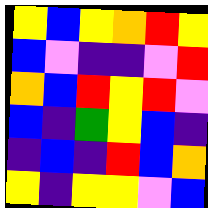[["yellow", "blue", "yellow", "orange", "red", "yellow"], ["blue", "violet", "indigo", "indigo", "violet", "red"], ["orange", "blue", "red", "yellow", "red", "violet"], ["blue", "indigo", "green", "yellow", "blue", "indigo"], ["indigo", "blue", "indigo", "red", "blue", "orange"], ["yellow", "indigo", "yellow", "yellow", "violet", "blue"]]